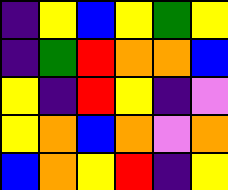[["indigo", "yellow", "blue", "yellow", "green", "yellow"], ["indigo", "green", "red", "orange", "orange", "blue"], ["yellow", "indigo", "red", "yellow", "indigo", "violet"], ["yellow", "orange", "blue", "orange", "violet", "orange"], ["blue", "orange", "yellow", "red", "indigo", "yellow"]]